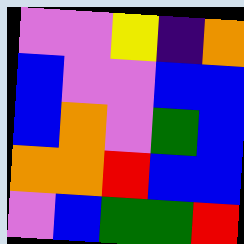[["violet", "violet", "yellow", "indigo", "orange"], ["blue", "violet", "violet", "blue", "blue"], ["blue", "orange", "violet", "green", "blue"], ["orange", "orange", "red", "blue", "blue"], ["violet", "blue", "green", "green", "red"]]